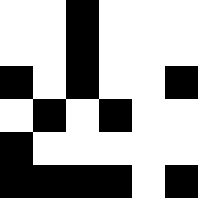[["white", "white", "black", "white", "white", "white"], ["white", "white", "black", "white", "white", "white"], ["black", "white", "black", "white", "white", "black"], ["white", "black", "white", "black", "white", "white"], ["black", "white", "white", "white", "white", "white"], ["black", "black", "black", "black", "white", "black"]]